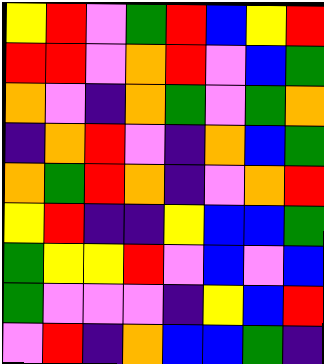[["yellow", "red", "violet", "green", "red", "blue", "yellow", "red"], ["red", "red", "violet", "orange", "red", "violet", "blue", "green"], ["orange", "violet", "indigo", "orange", "green", "violet", "green", "orange"], ["indigo", "orange", "red", "violet", "indigo", "orange", "blue", "green"], ["orange", "green", "red", "orange", "indigo", "violet", "orange", "red"], ["yellow", "red", "indigo", "indigo", "yellow", "blue", "blue", "green"], ["green", "yellow", "yellow", "red", "violet", "blue", "violet", "blue"], ["green", "violet", "violet", "violet", "indigo", "yellow", "blue", "red"], ["violet", "red", "indigo", "orange", "blue", "blue", "green", "indigo"]]